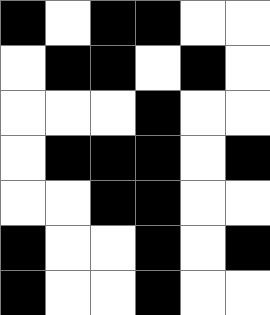[["black", "white", "black", "black", "white", "white"], ["white", "black", "black", "white", "black", "white"], ["white", "white", "white", "black", "white", "white"], ["white", "black", "black", "black", "white", "black"], ["white", "white", "black", "black", "white", "white"], ["black", "white", "white", "black", "white", "black"], ["black", "white", "white", "black", "white", "white"]]